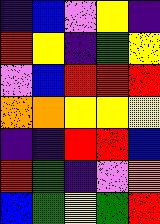[["indigo", "blue", "violet", "yellow", "indigo"], ["red", "yellow", "indigo", "green", "yellow"], ["violet", "blue", "red", "red", "red"], ["orange", "orange", "yellow", "yellow", "yellow"], ["indigo", "indigo", "red", "red", "blue"], ["red", "green", "indigo", "violet", "orange"], ["blue", "green", "yellow", "green", "red"]]